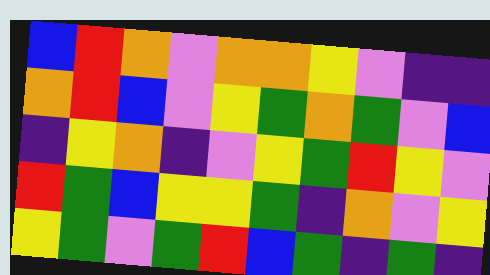[["blue", "red", "orange", "violet", "orange", "orange", "yellow", "violet", "indigo", "indigo"], ["orange", "red", "blue", "violet", "yellow", "green", "orange", "green", "violet", "blue"], ["indigo", "yellow", "orange", "indigo", "violet", "yellow", "green", "red", "yellow", "violet"], ["red", "green", "blue", "yellow", "yellow", "green", "indigo", "orange", "violet", "yellow"], ["yellow", "green", "violet", "green", "red", "blue", "green", "indigo", "green", "indigo"]]